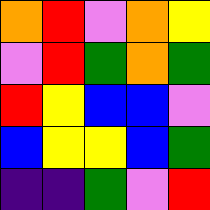[["orange", "red", "violet", "orange", "yellow"], ["violet", "red", "green", "orange", "green"], ["red", "yellow", "blue", "blue", "violet"], ["blue", "yellow", "yellow", "blue", "green"], ["indigo", "indigo", "green", "violet", "red"]]